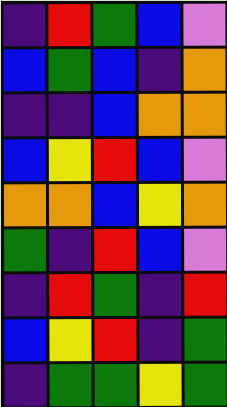[["indigo", "red", "green", "blue", "violet"], ["blue", "green", "blue", "indigo", "orange"], ["indigo", "indigo", "blue", "orange", "orange"], ["blue", "yellow", "red", "blue", "violet"], ["orange", "orange", "blue", "yellow", "orange"], ["green", "indigo", "red", "blue", "violet"], ["indigo", "red", "green", "indigo", "red"], ["blue", "yellow", "red", "indigo", "green"], ["indigo", "green", "green", "yellow", "green"]]